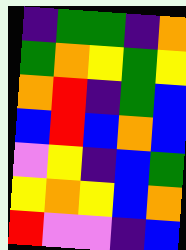[["indigo", "green", "green", "indigo", "orange"], ["green", "orange", "yellow", "green", "yellow"], ["orange", "red", "indigo", "green", "blue"], ["blue", "red", "blue", "orange", "blue"], ["violet", "yellow", "indigo", "blue", "green"], ["yellow", "orange", "yellow", "blue", "orange"], ["red", "violet", "violet", "indigo", "blue"]]